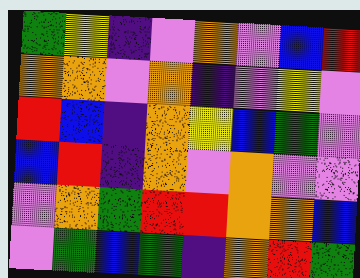[["green", "yellow", "indigo", "violet", "orange", "violet", "blue", "red"], ["orange", "orange", "violet", "orange", "indigo", "violet", "yellow", "violet"], ["red", "blue", "indigo", "orange", "yellow", "blue", "green", "violet"], ["blue", "red", "indigo", "orange", "violet", "orange", "violet", "violet"], ["violet", "orange", "green", "red", "red", "orange", "orange", "blue"], ["violet", "green", "blue", "green", "indigo", "orange", "red", "green"]]